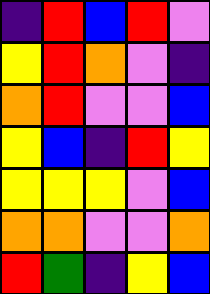[["indigo", "red", "blue", "red", "violet"], ["yellow", "red", "orange", "violet", "indigo"], ["orange", "red", "violet", "violet", "blue"], ["yellow", "blue", "indigo", "red", "yellow"], ["yellow", "yellow", "yellow", "violet", "blue"], ["orange", "orange", "violet", "violet", "orange"], ["red", "green", "indigo", "yellow", "blue"]]